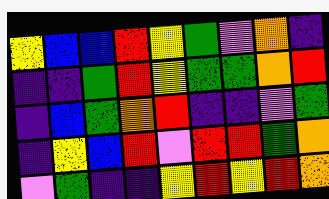[["yellow", "blue", "blue", "red", "yellow", "green", "violet", "orange", "indigo"], ["indigo", "indigo", "green", "red", "yellow", "green", "green", "orange", "red"], ["indigo", "blue", "green", "orange", "red", "indigo", "indigo", "violet", "green"], ["indigo", "yellow", "blue", "red", "violet", "red", "red", "green", "orange"], ["violet", "green", "indigo", "indigo", "yellow", "red", "yellow", "red", "orange"]]